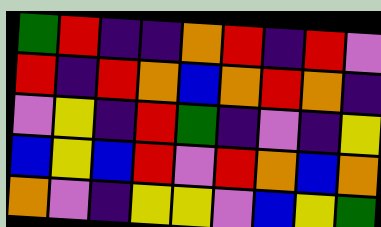[["green", "red", "indigo", "indigo", "orange", "red", "indigo", "red", "violet"], ["red", "indigo", "red", "orange", "blue", "orange", "red", "orange", "indigo"], ["violet", "yellow", "indigo", "red", "green", "indigo", "violet", "indigo", "yellow"], ["blue", "yellow", "blue", "red", "violet", "red", "orange", "blue", "orange"], ["orange", "violet", "indigo", "yellow", "yellow", "violet", "blue", "yellow", "green"]]